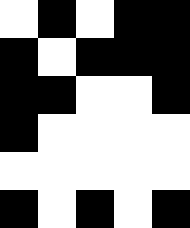[["white", "black", "white", "black", "black"], ["black", "white", "black", "black", "black"], ["black", "black", "white", "white", "black"], ["black", "white", "white", "white", "white"], ["white", "white", "white", "white", "white"], ["black", "white", "black", "white", "black"]]